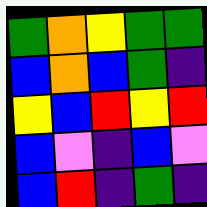[["green", "orange", "yellow", "green", "green"], ["blue", "orange", "blue", "green", "indigo"], ["yellow", "blue", "red", "yellow", "red"], ["blue", "violet", "indigo", "blue", "violet"], ["blue", "red", "indigo", "green", "indigo"]]